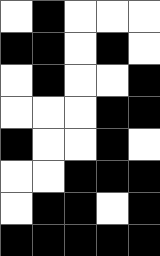[["white", "black", "white", "white", "white"], ["black", "black", "white", "black", "white"], ["white", "black", "white", "white", "black"], ["white", "white", "white", "black", "black"], ["black", "white", "white", "black", "white"], ["white", "white", "black", "black", "black"], ["white", "black", "black", "white", "black"], ["black", "black", "black", "black", "black"]]